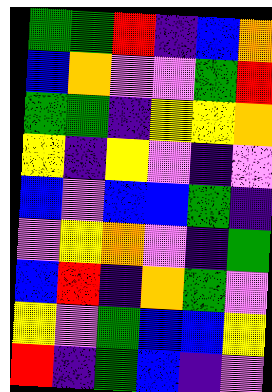[["green", "green", "red", "indigo", "blue", "orange"], ["blue", "orange", "violet", "violet", "green", "red"], ["green", "green", "indigo", "yellow", "yellow", "orange"], ["yellow", "indigo", "yellow", "violet", "indigo", "violet"], ["blue", "violet", "blue", "blue", "green", "indigo"], ["violet", "yellow", "orange", "violet", "indigo", "green"], ["blue", "red", "indigo", "orange", "green", "violet"], ["yellow", "violet", "green", "blue", "blue", "yellow"], ["red", "indigo", "green", "blue", "indigo", "violet"]]